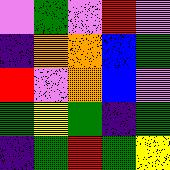[["violet", "green", "violet", "red", "violet"], ["indigo", "orange", "orange", "blue", "green"], ["red", "violet", "orange", "blue", "violet"], ["green", "yellow", "green", "indigo", "green"], ["indigo", "green", "red", "green", "yellow"]]